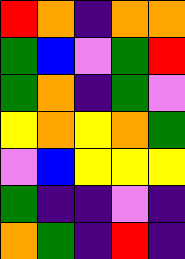[["red", "orange", "indigo", "orange", "orange"], ["green", "blue", "violet", "green", "red"], ["green", "orange", "indigo", "green", "violet"], ["yellow", "orange", "yellow", "orange", "green"], ["violet", "blue", "yellow", "yellow", "yellow"], ["green", "indigo", "indigo", "violet", "indigo"], ["orange", "green", "indigo", "red", "indigo"]]